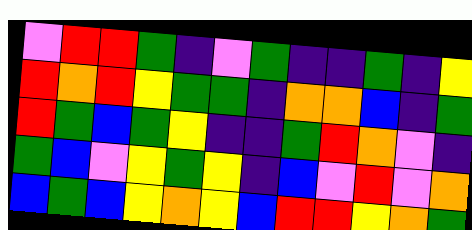[["violet", "red", "red", "green", "indigo", "violet", "green", "indigo", "indigo", "green", "indigo", "yellow"], ["red", "orange", "red", "yellow", "green", "green", "indigo", "orange", "orange", "blue", "indigo", "green"], ["red", "green", "blue", "green", "yellow", "indigo", "indigo", "green", "red", "orange", "violet", "indigo"], ["green", "blue", "violet", "yellow", "green", "yellow", "indigo", "blue", "violet", "red", "violet", "orange"], ["blue", "green", "blue", "yellow", "orange", "yellow", "blue", "red", "red", "yellow", "orange", "green"]]